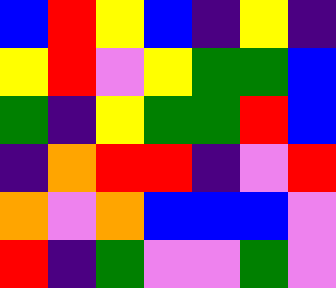[["blue", "red", "yellow", "blue", "indigo", "yellow", "indigo"], ["yellow", "red", "violet", "yellow", "green", "green", "blue"], ["green", "indigo", "yellow", "green", "green", "red", "blue"], ["indigo", "orange", "red", "red", "indigo", "violet", "red"], ["orange", "violet", "orange", "blue", "blue", "blue", "violet"], ["red", "indigo", "green", "violet", "violet", "green", "violet"]]